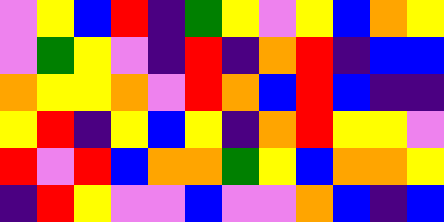[["violet", "yellow", "blue", "red", "indigo", "green", "yellow", "violet", "yellow", "blue", "orange", "yellow"], ["violet", "green", "yellow", "violet", "indigo", "red", "indigo", "orange", "red", "indigo", "blue", "blue"], ["orange", "yellow", "yellow", "orange", "violet", "red", "orange", "blue", "red", "blue", "indigo", "indigo"], ["yellow", "red", "indigo", "yellow", "blue", "yellow", "indigo", "orange", "red", "yellow", "yellow", "violet"], ["red", "violet", "red", "blue", "orange", "orange", "green", "yellow", "blue", "orange", "orange", "yellow"], ["indigo", "red", "yellow", "violet", "violet", "blue", "violet", "violet", "orange", "blue", "indigo", "blue"]]